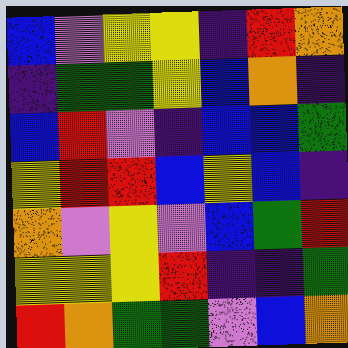[["blue", "violet", "yellow", "yellow", "indigo", "red", "orange"], ["indigo", "green", "green", "yellow", "blue", "orange", "indigo"], ["blue", "red", "violet", "indigo", "blue", "blue", "green"], ["yellow", "red", "red", "blue", "yellow", "blue", "indigo"], ["orange", "violet", "yellow", "violet", "blue", "green", "red"], ["yellow", "yellow", "yellow", "red", "indigo", "indigo", "green"], ["red", "orange", "green", "green", "violet", "blue", "orange"]]